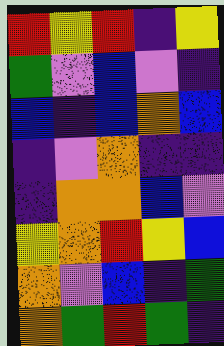[["red", "yellow", "red", "indigo", "yellow"], ["green", "violet", "blue", "violet", "indigo"], ["blue", "indigo", "blue", "orange", "blue"], ["indigo", "violet", "orange", "indigo", "indigo"], ["indigo", "orange", "orange", "blue", "violet"], ["yellow", "orange", "red", "yellow", "blue"], ["orange", "violet", "blue", "indigo", "green"], ["orange", "green", "red", "green", "indigo"]]